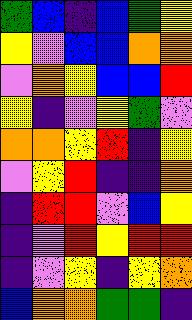[["green", "blue", "indigo", "blue", "green", "yellow"], ["yellow", "violet", "blue", "blue", "orange", "orange"], ["violet", "orange", "yellow", "blue", "blue", "red"], ["yellow", "indigo", "violet", "yellow", "green", "violet"], ["orange", "orange", "yellow", "red", "indigo", "yellow"], ["violet", "yellow", "red", "indigo", "indigo", "orange"], ["indigo", "red", "red", "violet", "blue", "yellow"], ["indigo", "violet", "red", "yellow", "red", "red"], ["indigo", "violet", "yellow", "indigo", "yellow", "orange"], ["blue", "orange", "orange", "green", "green", "indigo"]]